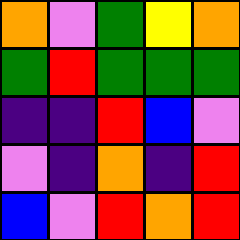[["orange", "violet", "green", "yellow", "orange"], ["green", "red", "green", "green", "green"], ["indigo", "indigo", "red", "blue", "violet"], ["violet", "indigo", "orange", "indigo", "red"], ["blue", "violet", "red", "orange", "red"]]